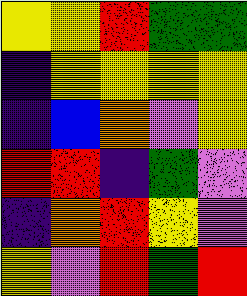[["yellow", "yellow", "red", "green", "green"], ["indigo", "yellow", "yellow", "yellow", "yellow"], ["indigo", "blue", "orange", "violet", "yellow"], ["red", "red", "indigo", "green", "violet"], ["indigo", "orange", "red", "yellow", "violet"], ["yellow", "violet", "red", "green", "red"]]